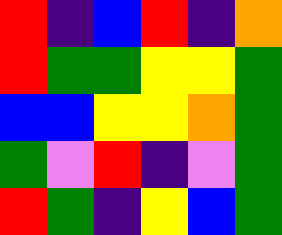[["red", "indigo", "blue", "red", "indigo", "orange"], ["red", "green", "green", "yellow", "yellow", "green"], ["blue", "blue", "yellow", "yellow", "orange", "green"], ["green", "violet", "red", "indigo", "violet", "green"], ["red", "green", "indigo", "yellow", "blue", "green"]]